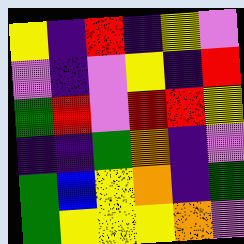[["yellow", "indigo", "red", "indigo", "yellow", "violet"], ["violet", "indigo", "violet", "yellow", "indigo", "red"], ["green", "red", "violet", "red", "red", "yellow"], ["indigo", "indigo", "green", "orange", "indigo", "violet"], ["green", "blue", "yellow", "orange", "indigo", "green"], ["green", "yellow", "yellow", "yellow", "orange", "violet"]]